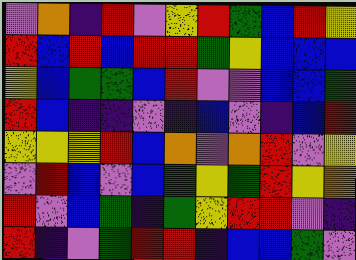[["violet", "orange", "indigo", "red", "violet", "yellow", "red", "green", "blue", "red", "yellow"], ["red", "blue", "red", "blue", "red", "red", "green", "yellow", "blue", "blue", "blue"], ["yellow", "blue", "green", "green", "blue", "red", "violet", "violet", "blue", "blue", "green"], ["red", "blue", "indigo", "indigo", "violet", "indigo", "blue", "violet", "indigo", "blue", "red"], ["yellow", "yellow", "yellow", "red", "blue", "orange", "violet", "orange", "red", "violet", "yellow"], ["violet", "red", "blue", "violet", "blue", "green", "yellow", "green", "red", "yellow", "orange"], ["red", "violet", "blue", "green", "indigo", "green", "yellow", "red", "red", "violet", "indigo"], ["red", "indigo", "violet", "green", "red", "red", "indigo", "blue", "blue", "green", "violet"]]